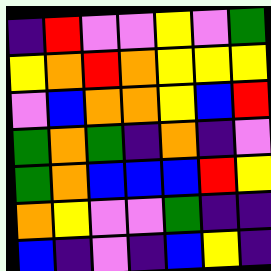[["indigo", "red", "violet", "violet", "yellow", "violet", "green"], ["yellow", "orange", "red", "orange", "yellow", "yellow", "yellow"], ["violet", "blue", "orange", "orange", "yellow", "blue", "red"], ["green", "orange", "green", "indigo", "orange", "indigo", "violet"], ["green", "orange", "blue", "blue", "blue", "red", "yellow"], ["orange", "yellow", "violet", "violet", "green", "indigo", "indigo"], ["blue", "indigo", "violet", "indigo", "blue", "yellow", "indigo"]]